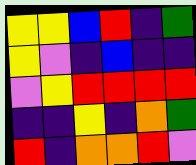[["yellow", "yellow", "blue", "red", "indigo", "green"], ["yellow", "violet", "indigo", "blue", "indigo", "indigo"], ["violet", "yellow", "red", "red", "red", "red"], ["indigo", "indigo", "yellow", "indigo", "orange", "green"], ["red", "indigo", "orange", "orange", "red", "violet"]]